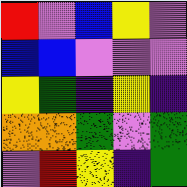[["red", "violet", "blue", "yellow", "violet"], ["blue", "blue", "violet", "violet", "violet"], ["yellow", "green", "indigo", "yellow", "indigo"], ["orange", "orange", "green", "violet", "green"], ["violet", "red", "yellow", "indigo", "green"]]